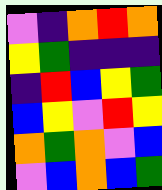[["violet", "indigo", "orange", "red", "orange"], ["yellow", "green", "indigo", "indigo", "indigo"], ["indigo", "red", "blue", "yellow", "green"], ["blue", "yellow", "violet", "red", "yellow"], ["orange", "green", "orange", "violet", "blue"], ["violet", "blue", "orange", "blue", "green"]]